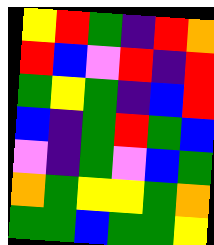[["yellow", "red", "green", "indigo", "red", "orange"], ["red", "blue", "violet", "red", "indigo", "red"], ["green", "yellow", "green", "indigo", "blue", "red"], ["blue", "indigo", "green", "red", "green", "blue"], ["violet", "indigo", "green", "violet", "blue", "green"], ["orange", "green", "yellow", "yellow", "green", "orange"], ["green", "green", "blue", "green", "green", "yellow"]]